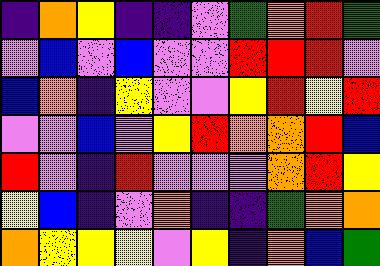[["indigo", "orange", "yellow", "indigo", "indigo", "violet", "green", "orange", "red", "green"], ["violet", "blue", "violet", "blue", "violet", "violet", "red", "red", "red", "violet"], ["blue", "orange", "indigo", "yellow", "violet", "violet", "yellow", "red", "yellow", "red"], ["violet", "violet", "blue", "violet", "yellow", "red", "orange", "orange", "red", "blue"], ["red", "violet", "indigo", "red", "violet", "violet", "violet", "orange", "red", "yellow"], ["yellow", "blue", "indigo", "violet", "orange", "indigo", "indigo", "green", "orange", "orange"], ["orange", "yellow", "yellow", "yellow", "violet", "yellow", "indigo", "orange", "blue", "green"]]